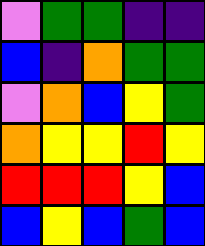[["violet", "green", "green", "indigo", "indigo"], ["blue", "indigo", "orange", "green", "green"], ["violet", "orange", "blue", "yellow", "green"], ["orange", "yellow", "yellow", "red", "yellow"], ["red", "red", "red", "yellow", "blue"], ["blue", "yellow", "blue", "green", "blue"]]